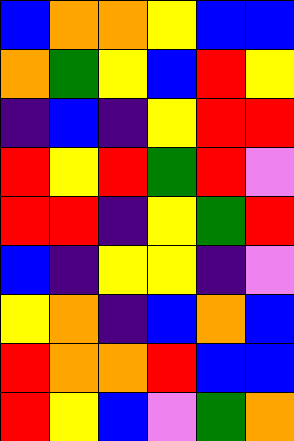[["blue", "orange", "orange", "yellow", "blue", "blue"], ["orange", "green", "yellow", "blue", "red", "yellow"], ["indigo", "blue", "indigo", "yellow", "red", "red"], ["red", "yellow", "red", "green", "red", "violet"], ["red", "red", "indigo", "yellow", "green", "red"], ["blue", "indigo", "yellow", "yellow", "indigo", "violet"], ["yellow", "orange", "indigo", "blue", "orange", "blue"], ["red", "orange", "orange", "red", "blue", "blue"], ["red", "yellow", "blue", "violet", "green", "orange"]]